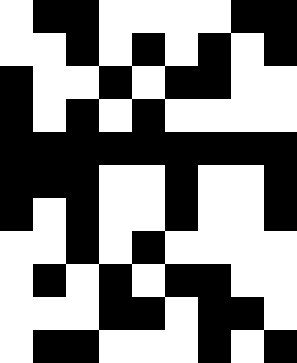[["white", "black", "black", "white", "white", "white", "white", "black", "black"], ["white", "white", "black", "white", "black", "white", "black", "white", "black"], ["black", "white", "white", "black", "white", "black", "black", "white", "white"], ["black", "white", "black", "white", "black", "white", "white", "white", "white"], ["black", "black", "black", "black", "black", "black", "black", "black", "black"], ["black", "black", "black", "white", "white", "black", "white", "white", "black"], ["black", "white", "black", "white", "white", "black", "white", "white", "black"], ["white", "white", "black", "white", "black", "white", "white", "white", "white"], ["white", "black", "white", "black", "white", "black", "black", "white", "white"], ["white", "white", "white", "black", "black", "white", "black", "black", "white"], ["white", "black", "black", "white", "white", "white", "black", "white", "black"]]